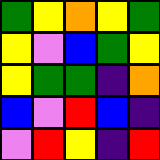[["green", "yellow", "orange", "yellow", "green"], ["yellow", "violet", "blue", "green", "yellow"], ["yellow", "green", "green", "indigo", "orange"], ["blue", "violet", "red", "blue", "indigo"], ["violet", "red", "yellow", "indigo", "red"]]